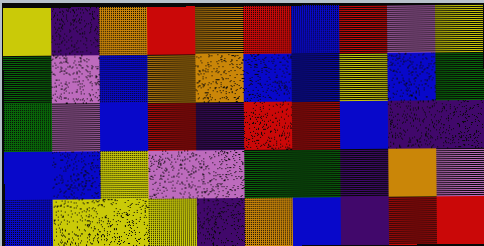[["yellow", "indigo", "orange", "red", "orange", "red", "blue", "red", "violet", "yellow"], ["green", "violet", "blue", "orange", "orange", "blue", "blue", "yellow", "blue", "green"], ["green", "violet", "blue", "red", "indigo", "red", "red", "blue", "indigo", "indigo"], ["blue", "blue", "yellow", "violet", "violet", "green", "green", "indigo", "orange", "violet"], ["blue", "yellow", "yellow", "yellow", "indigo", "orange", "blue", "indigo", "red", "red"]]